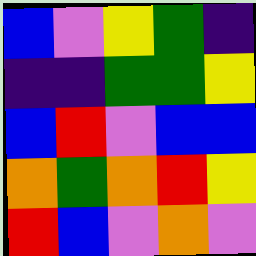[["blue", "violet", "yellow", "green", "indigo"], ["indigo", "indigo", "green", "green", "yellow"], ["blue", "red", "violet", "blue", "blue"], ["orange", "green", "orange", "red", "yellow"], ["red", "blue", "violet", "orange", "violet"]]